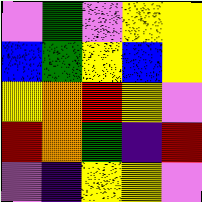[["violet", "green", "violet", "yellow", "yellow"], ["blue", "green", "yellow", "blue", "yellow"], ["yellow", "orange", "red", "yellow", "violet"], ["red", "orange", "green", "indigo", "red"], ["violet", "indigo", "yellow", "yellow", "violet"]]